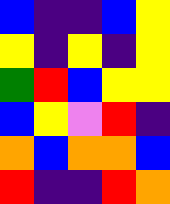[["blue", "indigo", "indigo", "blue", "yellow"], ["yellow", "indigo", "yellow", "indigo", "yellow"], ["green", "red", "blue", "yellow", "yellow"], ["blue", "yellow", "violet", "red", "indigo"], ["orange", "blue", "orange", "orange", "blue"], ["red", "indigo", "indigo", "red", "orange"]]